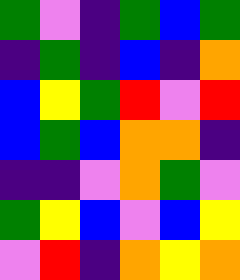[["green", "violet", "indigo", "green", "blue", "green"], ["indigo", "green", "indigo", "blue", "indigo", "orange"], ["blue", "yellow", "green", "red", "violet", "red"], ["blue", "green", "blue", "orange", "orange", "indigo"], ["indigo", "indigo", "violet", "orange", "green", "violet"], ["green", "yellow", "blue", "violet", "blue", "yellow"], ["violet", "red", "indigo", "orange", "yellow", "orange"]]